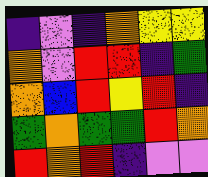[["indigo", "violet", "indigo", "orange", "yellow", "yellow"], ["orange", "violet", "red", "red", "indigo", "green"], ["orange", "blue", "red", "yellow", "red", "indigo"], ["green", "orange", "green", "green", "red", "orange"], ["red", "orange", "red", "indigo", "violet", "violet"]]